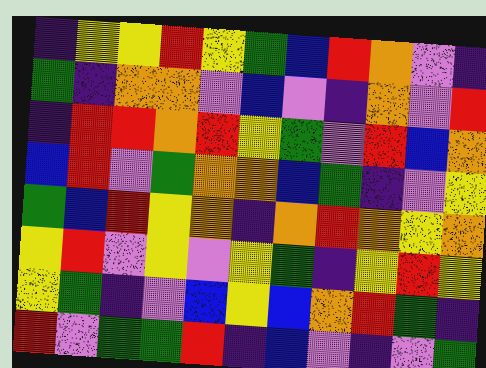[["indigo", "yellow", "yellow", "red", "yellow", "green", "blue", "red", "orange", "violet", "indigo"], ["green", "indigo", "orange", "orange", "violet", "blue", "violet", "indigo", "orange", "violet", "red"], ["indigo", "red", "red", "orange", "red", "yellow", "green", "violet", "red", "blue", "orange"], ["blue", "red", "violet", "green", "orange", "orange", "blue", "green", "indigo", "violet", "yellow"], ["green", "blue", "red", "yellow", "orange", "indigo", "orange", "red", "orange", "yellow", "orange"], ["yellow", "red", "violet", "yellow", "violet", "yellow", "green", "indigo", "yellow", "red", "yellow"], ["yellow", "green", "indigo", "violet", "blue", "yellow", "blue", "orange", "red", "green", "indigo"], ["red", "violet", "green", "green", "red", "indigo", "blue", "violet", "indigo", "violet", "green"]]